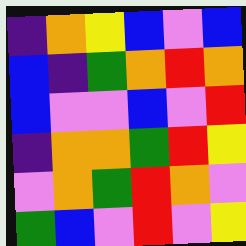[["indigo", "orange", "yellow", "blue", "violet", "blue"], ["blue", "indigo", "green", "orange", "red", "orange"], ["blue", "violet", "violet", "blue", "violet", "red"], ["indigo", "orange", "orange", "green", "red", "yellow"], ["violet", "orange", "green", "red", "orange", "violet"], ["green", "blue", "violet", "red", "violet", "yellow"]]